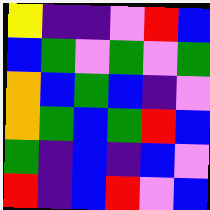[["yellow", "indigo", "indigo", "violet", "red", "blue"], ["blue", "green", "violet", "green", "violet", "green"], ["orange", "blue", "green", "blue", "indigo", "violet"], ["orange", "green", "blue", "green", "red", "blue"], ["green", "indigo", "blue", "indigo", "blue", "violet"], ["red", "indigo", "blue", "red", "violet", "blue"]]